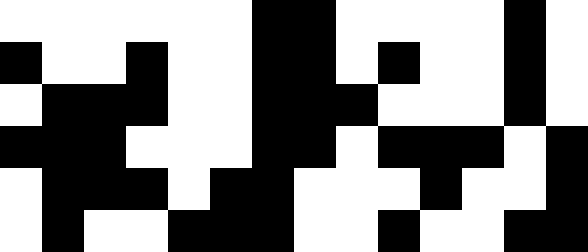[["white", "white", "white", "white", "white", "white", "black", "black", "white", "white", "white", "white", "black", "white"], ["black", "white", "white", "black", "white", "white", "black", "black", "white", "black", "white", "white", "black", "white"], ["white", "black", "black", "black", "white", "white", "black", "black", "black", "white", "white", "white", "black", "white"], ["black", "black", "black", "white", "white", "white", "black", "black", "white", "black", "black", "black", "white", "black"], ["white", "black", "black", "black", "white", "black", "black", "white", "white", "white", "black", "white", "white", "black"], ["white", "black", "white", "white", "black", "black", "black", "white", "white", "black", "white", "white", "black", "black"]]